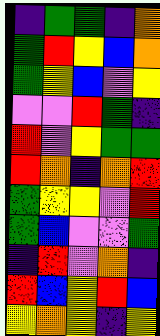[["indigo", "green", "green", "indigo", "orange"], ["green", "red", "yellow", "blue", "orange"], ["green", "yellow", "blue", "violet", "yellow"], ["violet", "violet", "red", "green", "indigo"], ["red", "violet", "yellow", "green", "green"], ["red", "orange", "indigo", "orange", "red"], ["green", "yellow", "yellow", "violet", "red"], ["green", "blue", "violet", "violet", "green"], ["indigo", "red", "violet", "orange", "indigo"], ["red", "blue", "yellow", "red", "blue"], ["yellow", "orange", "yellow", "indigo", "yellow"]]